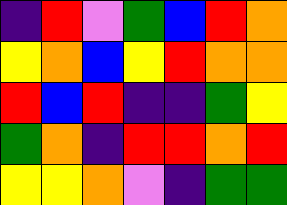[["indigo", "red", "violet", "green", "blue", "red", "orange"], ["yellow", "orange", "blue", "yellow", "red", "orange", "orange"], ["red", "blue", "red", "indigo", "indigo", "green", "yellow"], ["green", "orange", "indigo", "red", "red", "orange", "red"], ["yellow", "yellow", "orange", "violet", "indigo", "green", "green"]]